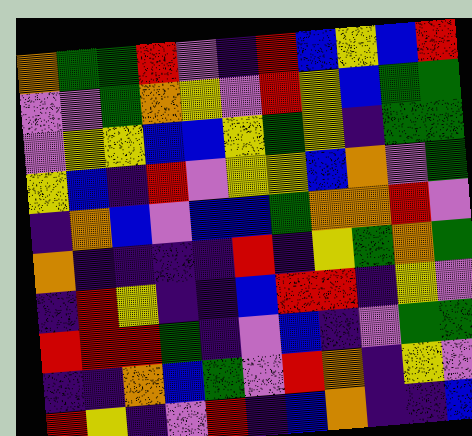[["orange", "green", "green", "red", "violet", "indigo", "red", "blue", "yellow", "blue", "red"], ["violet", "violet", "green", "orange", "yellow", "violet", "red", "yellow", "blue", "green", "green"], ["violet", "yellow", "yellow", "blue", "blue", "yellow", "green", "yellow", "indigo", "green", "green"], ["yellow", "blue", "indigo", "red", "violet", "yellow", "yellow", "blue", "orange", "violet", "green"], ["indigo", "orange", "blue", "violet", "blue", "blue", "green", "orange", "orange", "red", "violet"], ["orange", "indigo", "indigo", "indigo", "indigo", "red", "indigo", "yellow", "green", "orange", "green"], ["indigo", "red", "yellow", "indigo", "indigo", "blue", "red", "red", "indigo", "yellow", "violet"], ["red", "red", "red", "green", "indigo", "violet", "blue", "indigo", "violet", "green", "green"], ["indigo", "indigo", "orange", "blue", "green", "violet", "red", "orange", "indigo", "yellow", "violet"], ["red", "yellow", "indigo", "violet", "red", "indigo", "blue", "orange", "indigo", "indigo", "blue"]]